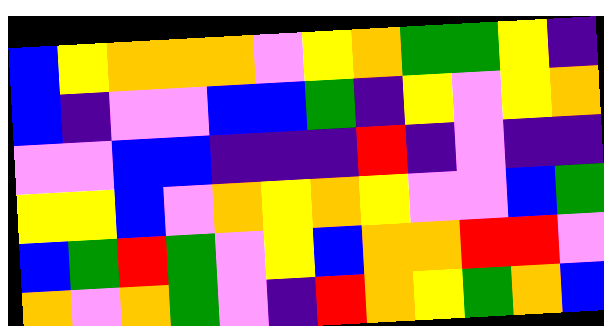[["blue", "yellow", "orange", "orange", "orange", "violet", "yellow", "orange", "green", "green", "yellow", "indigo"], ["blue", "indigo", "violet", "violet", "blue", "blue", "green", "indigo", "yellow", "violet", "yellow", "orange"], ["violet", "violet", "blue", "blue", "indigo", "indigo", "indigo", "red", "indigo", "violet", "indigo", "indigo"], ["yellow", "yellow", "blue", "violet", "orange", "yellow", "orange", "yellow", "violet", "violet", "blue", "green"], ["blue", "green", "red", "green", "violet", "yellow", "blue", "orange", "orange", "red", "red", "violet"], ["orange", "violet", "orange", "green", "violet", "indigo", "red", "orange", "yellow", "green", "orange", "blue"]]